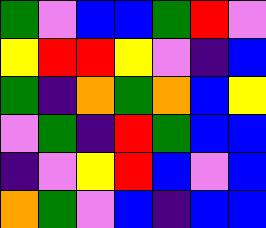[["green", "violet", "blue", "blue", "green", "red", "violet"], ["yellow", "red", "red", "yellow", "violet", "indigo", "blue"], ["green", "indigo", "orange", "green", "orange", "blue", "yellow"], ["violet", "green", "indigo", "red", "green", "blue", "blue"], ["indigo", "violet", "yellow", "red", "blue", "violet", "blue"], ["orange", "green", "violet", "blue", "indigo", "blue", "blue"]]